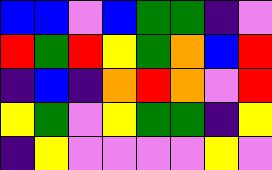[["blue", "blue", "violet", "blue", "green", "green", "indigo", "violet"], ["red", "green", "red", "yellow", "green", "orange", "blue", "red"], ["indigo", "blue", "indigo", "orange", "red", "orange", "violet", "red"], ["yellow", "green", "violet", "yellow", "green", "green", "indigo", "yellow"], ["indigo", "yellow", "violet", "violet", "violet", "violet", "yellow", "violet"]]